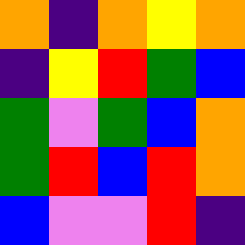[["orange", "indigo", "orange", "yellow", "orange"], ["indigo", "yellow", "red", "green", "blue"], ["green", "violet", "green", "blue", "orange"], ["green", "red", "blue", "red", "orange"], ["blue", "violet", "violet", "red", "indigo"]]